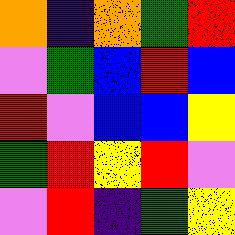[["orange", "indigo", "orange", "green", "red"], ["violet", "green", "blue", "red", "blue"], ["red", "violet", "blue", "blue", "yellow"], ["green", "red", "yellow", "red", "violet"], ["violet", "red", "indigo", "green", "yellow"]]